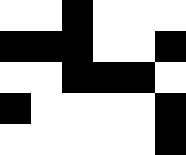[["white", "white", "black", "white", "white", "white"], ["black", "black", "black", "white", "white", "black"], ["white", "white", "black", "black", "black", "white"], ["black", "white", "white", "white", "white", "black"], ["white", "white", "white", "white", "white", "black"]]